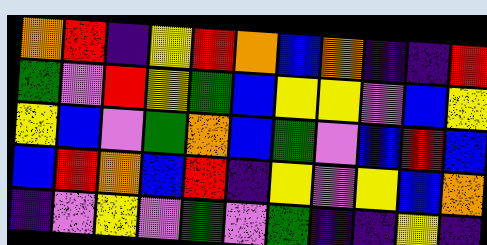[["orange", "red", "indigo", "yellow", "red", "orange", "blue", "orange", "indigo", "indigo", "red"], ["green", "violet", "red", "yellow", "green", "blue", "yellow", "yellow", "violet", "blue", "yellow"], ["yellow", "blue", "violet", "green", "orange", "blue", "green", "violet", "blue", "red", "blue"], ["blue", "red", "orange", "blue", "red", "indigo", "yellow", "violet", "yellow", "blue", "orange"], ["indigo", "violet", "yellow", "violet", "green", "violet", "green", "indigo", "indigo", "yellow", "indigo"]]